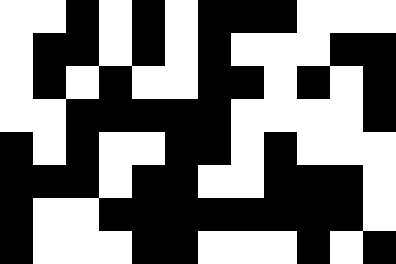[["white", "white", "black", "white", "black", "white", "black", "black", "black", "white", "white", "white"], ["white", "black", "black", "white", "black", "white", "black", "white", "white", "white", "black", "black"], ["white", "black", "white", "black", "white", "white", "black", "black", "white", "black", "white", "black"], ["white", "white", "black", "black", "black", "black", "black", "white", "white", "white", "white", "black"], ["black", "white", "black", "white", "white", "black", "black", "white", "black", "white", "white", "white"], ["black", "black", "black", "white", "black", "black", "white", "white", "black", "black", "black", "white"], ["black", "white", "white", "black", "black", "black", "black", "black", "black", "black", "black", "white"], ["black", "white", "white", "white", "black", "black", "white", "white", "white", "black", "white", "black"]]